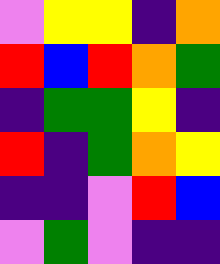[["violet", "yellow", "yellow", "indigo", "orange"], ["red", "blue", "red", "orange", "green"], ["indigo", "green", "green", "yellow", "indigo"], ["red", "indigo", "green", "orange", "yellow"], ["indigo", "indigo", "violet", "red", "blue"], ["violet", "green", "violet", "indigo", "indigo"]]